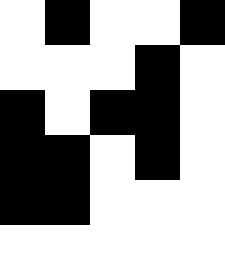[["white", "black", "white", "white", "black"], ["white", "white", "white", "black", "white"], ["black", "white", "black", "black", "white"], ["black", "black", "white", "black", "white"], ["black", "black", "white", "white", "white"], ["white", "white", "white", "white", "white"]]